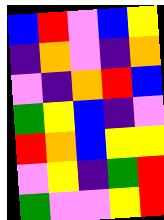[["blue", "red", "violet", "blue", "yellow"], ["indigo", "orange", "violet", "indigo", "orange"], ["violet", "indigo", "orange", "red", "blue"], ["green", "yellow", "blue", "indigo", "violet"], ["red", "orange", "blue", "yellow", "yellow"], ["violet", "yellow", "indigo", "green", "red"], ["green", "violet", "violet", "yellow", "red"]]